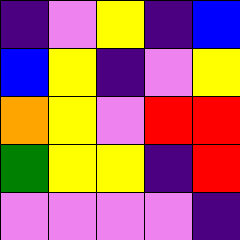[["indigo", "violet", "yellow", "indigo", "blue"], ["blue", "yellow", "indigo", "violet", "yellow"], ["orange", "yellow", "violet", "red", "red"], ["green", "yellow", "yellow", "indigo", "red"], ["violet", "violet", "violet", "violet", "indigo"]]